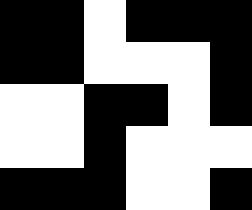[["black", "black", "white", "black", "black", "black"], ["black", "black", "white", "white", "white", "black"], ["white", "white", "black", "black", "white", "black"], ["white", "white", "black", "white", "white", "white"], ["black", "black", "black", "white", "white", "black"]]